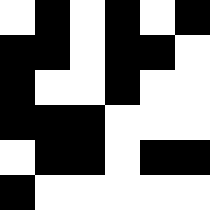[["white", "black", "white", "black", "white", "black"], ["black", "black", "white", "black", "black", "white"], ["black", "white", "white", "black", "white", "white"], ["black", "black", "black", "white", "white", "white"], ["white", "black", "black", "white", "black", "black"], ["black", "white", "white", "white", "white", "white"]]